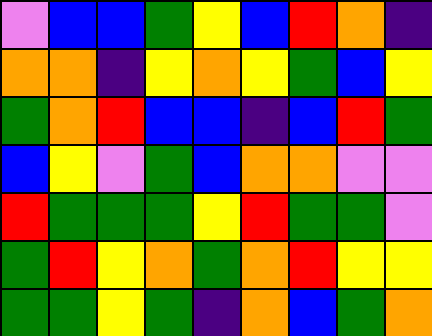[["violet", "blue", "blue", "green", "yellow", "blue", "red", "orange", "indigo"], ["orange", "orange", "indigo", "yellow", "orange", "yellow", "green", "blue", "yellow"], ["green", "orange", "red", "blue", "blue", "indigo", "blue", "red", "green"], ["blue", "yellow", "violet", "green", "blue", "orange", "orange", "violet", "violet"], ["red", "green", "green", "green", "yellow", "red", "green", "green", "violet"], ["green", "red", "yellow", "orange", "green", "orange", "red", "yellow", "yellow"], ["green", "green", "yellow", "green", "indigo", "orange", "blue", "green", "orange"]]